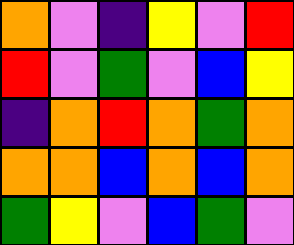[["orange", "violet", "indigo", "yellow", "violet", "red"], ["red", "violet", "green", "violet", "blue", "yellow"], ["indigo", "orange", "red", "orange", "green", "orange"], ["orange", "orange", "blue", "orange", "blue", "orange"], ["green", "yellow", "violet", "blue", "green", "violet"]]